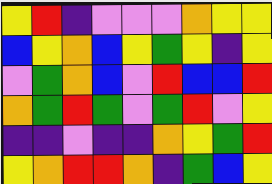[["yellow", "red", "indigo", "violet", "violet", "violet", "orange", "yellow", "yellow"], ["blue", "yellow", "orange", "blue", "yellow", "green", "yellow", "indigo", "yellow"], ["violet", "green", "orange", "blue", "violet", "red", "blue", "blue", "red"], ["orange", "green", "red", "green", "violet", "green", "red", "violet", "yellow"], ["indigo", "indigo", "violet", "indigo", "indigo", "orange", "yellow", "green", "red"], ["yellow", "orange", "red", "red", "orange", "indigo", "green", "blue", "yellow"]]